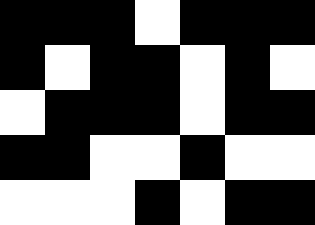[["black", "black", "black", "white", "black", "black", "black"], ["black", "white", "black", "black", "white", "black", "white"], ["white", "black", "black", "black", "white", "black", "black"], ["black", "black", "white", "white", "black", "white", "white"], ["white", "white", "white", "black", "white", "black", "black"]]